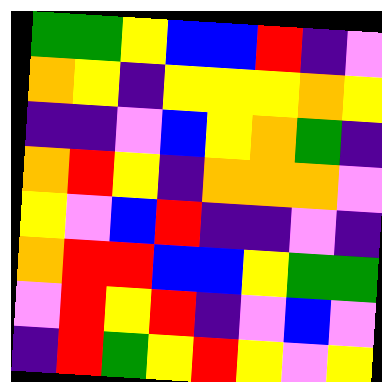[["green", "green", "yellow", "blue", "blue", "red", "indigo", "violet"], ["orange", "yellow", "indigo", "yellow", "yellow", "yellow", "orange", "yellow"], ["indigo", "indigo", "violet", "blue", "yellow", "orange", "green", "indigo"], ["orange", "red", "yellow", "indigo", "orange", "orange", "orange", "violet"], ["yellow", "violet", "blue", "red", "indigo", "indigo", "violet", "indigo"], ["orange", "red", "red", "blue", "blue", "yellow", "green", "green"], ["violet", "red", "yellow", "red", "indigo", "violet", "blue", "violet"], ["indigo", "red", "green", "yellow", "red", "yellow", "violet", "yellow"]]